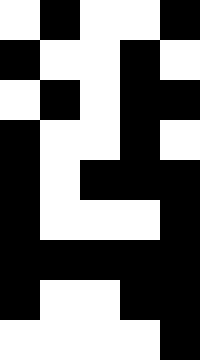[["white", "black", "white", "white", "black"], ["black", "white", "white", "black", "white"], ["white", "black", "white", "black", "black"], ["black", "white", "white", "black", "white"], ["black", "white", "black", "black", "black"], ["black", "white", "white", "white", "black"], ["black", "black", "black", "black", "black"], ["black", "white", "white", "black", "black"], ["white", "white", "white", "white", "black"]]